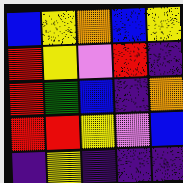[["blue", "yellow", "orange", "blue", "yellow"], ["red", "yellow", "violet", "red", "indigo"], ["red", "green", "blue", "indigo", "orange"], ["red", "red", "yellow", "violet", "blue"], ["indigo", "yellow", "indigo", "indigo", "indigo"]]